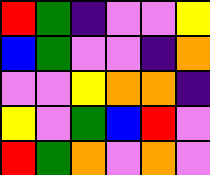[["red", "green", "indigo", "violet", "violet", "yellow"], ["blue", "green", "violet", "violet", "indigo", "orange"], ["violet", "violet", "yellow", "orange", "orange", "indigo"], ["yellow", "violet", "green", "blue", "red", "violet"], ["red", "green", "orange", "violet", "orange", "violet"]]